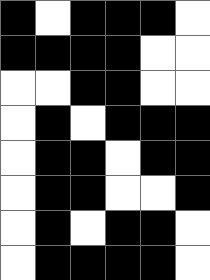[["black", "white", "black", "black", "black", "white"], ["black", "black", "black", "black", "white", "white"], ["white", "white", "black", "black", "white", "white"], ["white", "black", "white", "black", "black", "black"], ["white", "black", "black", "white", "black", "black"], ["white", "black", "black", "white", "white", "black"], ["white", "black", "white", "black", "black", "white"], ["white", "black", "black", "black", "black", "white"]]